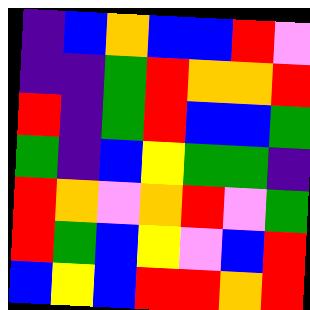[["indigo", "blue", "orange", "blue", "blue", "red", "violet"], ["indigo", "indigo", "green", "red", "orange", "orange", "red"], ["red", "indigo", "green", "red", "blue", "blue", "green"], ["green", "indigo", "blue", "yellow", "green", "green", "indigo"], ["red", "orange", "violet", "orange", "red", "violet", "green"], ["red", "green", "blue", "yellow", "violet", "blue", "red"], ["blue", "yellow", "blue", "red", "red", "orange", "red"]]